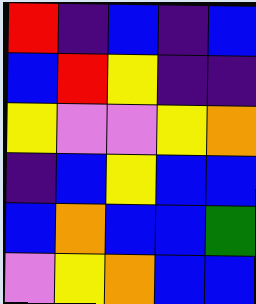[["red", "indigo", "blue", "indigo", "blue"], ["blue", "red", "yellow", "indigo", "indigo"], ["yellow", "violet", "violet", "yellow", "orange"], ["indigo", "blue", "yellow", "blue", "blue"], ["blue", "orange", "blue", "blue", "green"], ["violet", "yellow", "orange", "blue", "blue"]]